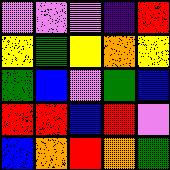[["violet", "violet", "violet", "indigo", "red"], ["yellow", "green", "yellow", "orange", "yellow"], ["green", "blue", "violet", "green", "blue"], ["red", "red", "blue", "red", "violet"], ["blue", "orange", "red", "orange", "green"]]